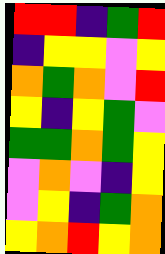[["red", "red", "indigo", "green", "red"], ["indigo", "yellow", "yellow", "violet", "yellow"], ["orange", "green", "orange", "violet", "red"], ["yellow", "indigo", "yellow", "green", "violet"], ["green", "green", "orange", "green", "yellow"], ["violet", "orange", "violet", "indigo", "yellow"], ["violet", "yellow", "indigo", "green", "orange"], ["yellow", "orange", "red", "yellow", "orange"]]